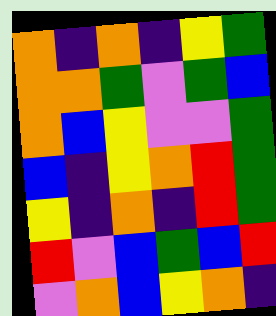[["orange", "indigo", "orange", "indigo", "yellow", "green"], ["orange", "orange", "green", "violet", "green", "blue"], ["orange", "blue", "yellow", "violet", "violet", "green"], ["blue", "indigo", "yellow", "orange", "red", "green"], ["yellow", "indigo", "orange", "indigo", "red", "green"], ["red", "violet", "blue", "green", "blue", "red"], ["violet", "orange", "blue", "yellow", "orange", "indigo"]]